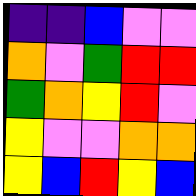[["indigo", "indigo", "blue", "violet", "violet"], ["orange", "violet", "green", "red", "red"], ["green", "orange", "yellow", "red", "violet"], ["yellow", "violet", "violet", "orange", "orange"], ["yellow", "blue", "red", "yellow", "blue"]]